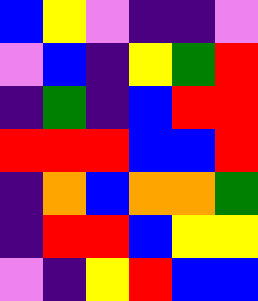[["blue", "yellow", "violet", "indigo", "indigo", "violet"], ["violet", "blue", "indigo", "yellow", "green", "red"], ["indigo", "green", "indigo", "blue", "red", "red"], ["red", "red", "red", "blue", "blue", "red"], ["indigo", "orange", "blue", "orange", "orange", "green"], ["indigo", "red", "red", "blue", "yellow", "yellow"], ["violet", "indigo", "yellow", "red", "blue", "blue"]]